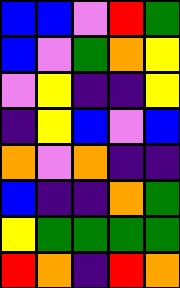[["blue", "blue", "violet", "red", "green"], ["blue", "violet", "green", "orange", "yellow"], ["violet", "yellow", "indigo", "indigo", "yellow"], ["indigo", "yellow", "blue", "violet", "blue"], ["orange", "violet", "orange", "indigo", "indigo"], ["blue", "indigo", "indigo", "orange", "green"], ["yellow", "green", "green", "green", "green"], ["red", "orange", "indigo", "red", "orange"]]